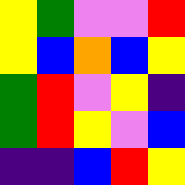[["yellow", "green", "violet", "violet", "red"], ["yellow", "blue", "orange", "blue", "yellow"], ["green", "red", "violet", "yellow", "indigo"], ["green", "red", "yellow", "violet", "blue"], ["indigo", "indigo", "blue", "red", "yellow"]]